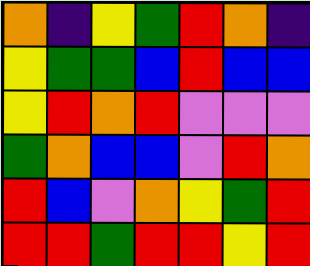[["orange", "indigo", "yellow", "green", "red", "orange", "indigo"], ["yellow", "green", "green", "blue", "red", "blue", "blue"], ["yellow", "red", "orange", "red", "violet", "violet", "violet"], ["green", "orange", "blue", "blue", "violet", "red", "orange"], ["red", "blue", "violet", "orange", "yellow", "green", "red"], ["red", "red", "green", "red", "red", "yellow", "red"]]